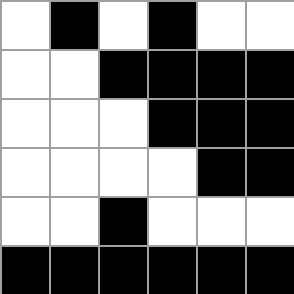[["white", "black", "white", "black", "white", "white"], ["white", "white", "black", "black", "black", "black"], ["white", "white", "white", "black", "black", "black"], ["white", "white", "white", "white", "black", "black"], ["white", "white", "black", "white", "white", "white"], ["black", "black", "black", "black", "black", "black"]]